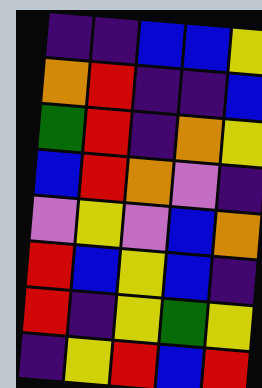[["indigo", "indigo", "blue", "blue", "yellow"], ["orange", "red", "indigo", "indigo", "blue"], ["green", "red", "indigo", "orange", "yellow"], ["blue", "red", "orange", "violet", "indigo"], ["violet", "yellow", "violet", "blue", "orange"], ["red", "blue", "yellow", "blue", "indigo"], ["red", "indigo", "yellow", "green", "yellow"], ["indigo", "yellow", "red", "blue", "red"]]